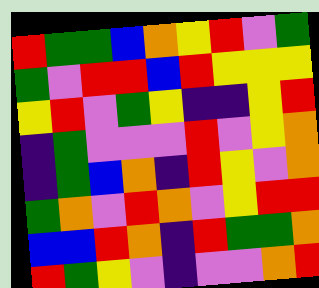[["red", "green", "green", "blue", "orange", "yellow", "red", "violet", "green"], ["green", "violet", "red", "red", "blue", "red", "yellow", "yellow", "yellow"], ["yellow", "red", "violet", "green", "yellow", "indigo", "indigo", "yellow", "red"], ["indigo", "green", "violet", "violet", "violet", "red", "violet", "yellow", "orange"], ["indigo", "green", "blue", "orange", "indigo", "red", "yellow", "violet", "orange"], ["green", "orange", "violet", "red", "orange", "violet", "yellow", "red", "red"], ["blue", "blue", "red", "orange", "indigo", "red", "green", "green", "orange"], ["red", "green", "yellow", "violet", "indigo", "violet", "violet", "orange", "red"]]